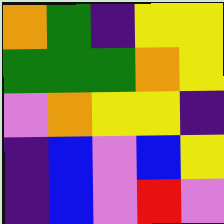[["orange", "green", "indigo", "yellow", "yellow"], ["green", "green", "green", "orange", "yellow"], ["violet", "orange", "yellow", "yellow", "indigo"], ["indigo", "blue", "violet", "blue", "yellow"], ["indigo", "blue", "violet", "red", "violet"]]